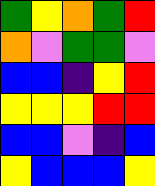[["green", "yellow", "orange", "green", "red"], ["orange", "violet", "green", "green", "violet"], ["blue", "blue", "indigo", "yellow", "red"], ["yellow", "yellow", "yellow", "red", "red"], ["blue", "blue", "violet", "indigo", "blue"], ["yellow", "blue", "blue", "blue", "yellow"]]